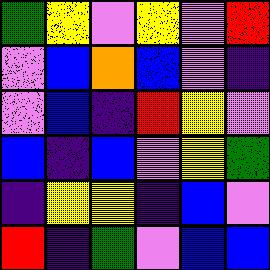[["green", "yellow", "violet", "yellow", "violet", "red"], ["violet", "blue", "orange", "blue", "violet", "indigo"], ["violet", "blue", "indigo", "red", "yellow", "violet"], ["blue", "indigo", "blue", "violet", "yellow", "green"], ["indigo", "yellow", "yellow", "indigo", "blue", "violet"], ["red", "indigo", "green", "violet", "blue", "blue"]]